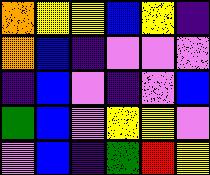[["orange", "yellow", "yellow", "blue", "yellow", "indigo"], ["orange", "blue", "indigo", "violet", "violet", "violet"], ["indigo", "blue", "violet", "indigo", "violet", "blue"], ["green", "blue", "violet", "yellow", "yellow", "violet"], ["violet", "blue", "indigo", "green", "red", "yellow"]]